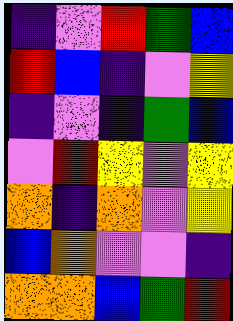[["indigo", "violet", "red", "green", "blue"], ["red", "blue", "indigo", "violet", "yellow"], ["indigo", "violet", "indigo", "green", "blue"], ["violet", "red", "yellow", "violet", "yellow"], ["orange", "indigo", "orange", "violet", "yellow"], ["blue", "orange", "violet", "violet", "indigo"], ["orange", "orange", "blue", "green", "red"]]